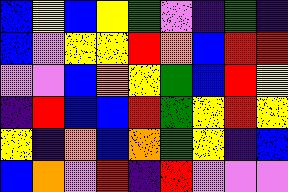[["blue", "yellow", "blue", "yellow", "green", "violet", "indigo", "green", "indigo"], ["blue", "violet", "yellow", "yellow", "red", "orange", "blue", "red", "red"], ["violet", "violet", "blue", "orange", "yellow", "green", "blue", "red", "yellow"], ["indigo", "red", "blue", "blue", "red", "green", "yellow", "red", "yellow"], ["yellow", "indigo", "orange", "blue", "orange", "green", "yellow", "indigo", "blue"], ["blue", "orange", "violet", "red", "indigo", "red", "violet", "violet", "violet"]]